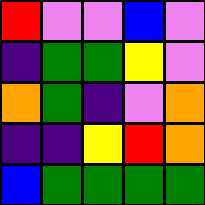[["red", "violet", "violet", "blue", "violet"], ["indigo", "green", "green", "yellow", "violet"], ["orange", "green", "indigo", "violet", "orange"], ["indigo", "indigo", "yellow", "red", "orange"], ["blue", "green", "green", "green", "green"]]